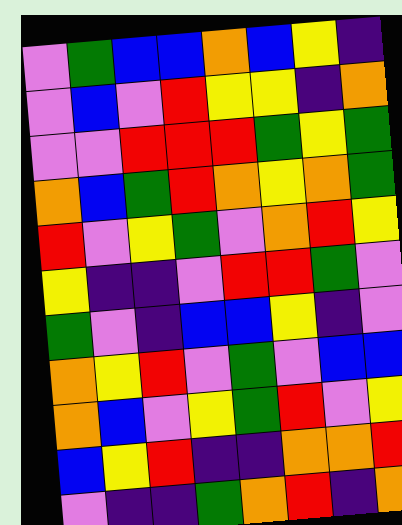[["violet", "green", "blue", "blue", "orange", "blue", "yellow", "indigo"], ["violet", "blue", "violet", "red", "yellow", "yellow", "indigo", "orange"], ["violet", "violet", "red", "red", "red", "green", "yellow", "green"], ["orange", "blue", "green", "red", "orange", "yellow", "orange", "green"], ["red", "violet", "yellow", "green", "violet", "orange", "red", "yellow"], ["yellow", "indigo", "indigo", "violet", "red", "red", "green", "violet"], ["green", "violet", "indigo", "blue", "blue", "yellow", "indigo", "violet"], ["orange", "yellow", "red", "violet", "green", "violet", "blue", "blue"], ["orange", "blue", "violet", "yellow", "green", "red", "violet", "yellow"], ["blue", "yellow", "red", "indigo", "indigo", "orange", "orange", "red"], ["violet", "indigo", "indigo", "green", "orange", "red", "indigo", "orange"]]